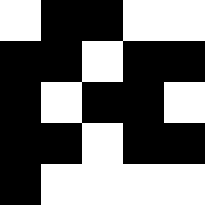[["white", "black", "black", "white", "white"], ["black", "black", "white", "black", "black"], ["black", "white", "black", "black", "white"], ["black", "black", "white", "black", "black"], ["black", "white", "white", "white", "white"]]